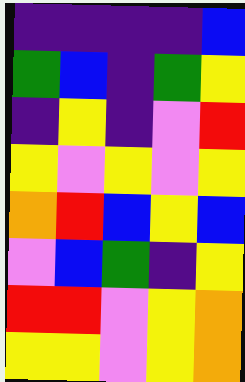[["indigo", "indigo", "indigo", "indigo", "blue"], ["green", "blue", "indigo", "green", "yellow"], ["indigo", "yellow", "indigo", "violet", "red"], ["yellow", "violet", "yellow", "violet", "yellow"], ["orange", "red", "blue", "yellow", "blue"], ["violet", "blue", "green", "indigo", "yellow"], ["red", "red", "violet", "yellow", "orange"], ["yellow", "yellow", "violet", "yellow", "orange"]]